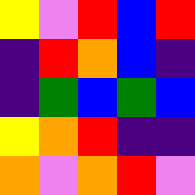[["yellow", "violet", "red", "blue", "red"], ["indigo", "red", "orange", "blue", "indigo"], ["indigo", "green", "blue", "green", "blue"], ["yellow", "orange", "red", "indigo", "indigo"], ["orange", "violet", "orange", "red", "violet"]]